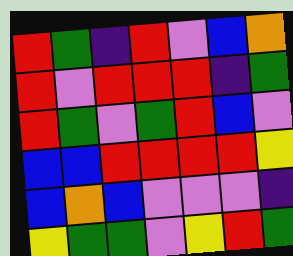[["red", "green", "indigo", "red", "violet", "blue", "orange"], ["red", "violet", "red", "red", "red", "indigo", "green"], ["red", "green", "violet", "green", "red", "blue", "violet"], ["blue", "blue", "red", "red", "red", "red", "yellow"], ["blue", "orange", "blue", "violet", "violet", "violet", "indigo"], ["yellow", "green", "green", "violet", "yellow", "red", "green"]]